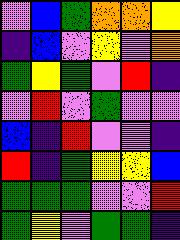[["violet", "blue", "green", "orange", "orange", "yellow"], ["indigo", "blue", "violet", "yellow", "violet", "orange"], ["green", "yellow", "green", "violet", "red", "indigo"], ["violet", "red", "violet", "green", "violet", "violet"], ["blue", "indigo", "red", "violet", "violet", "indigo"], ["red", "indigo", "green", "yellow", "yellow", "blue"], ["green", "green", "green", "violet", "violet", "red"], ["green", "yellow", "violet", "green", "green", "indigo"]]